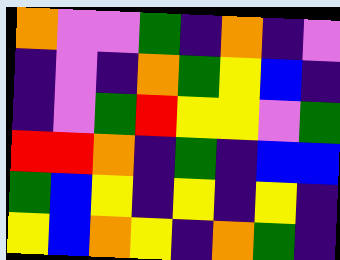[["orange", "violet", "violet", "green", "indigo", "orange", "indigo", "violet"], ["indigo", "violet", "indigo", "orange", "green", "yellow", "blue", "indigo"], ["indigo", "violet", "green", "red", "yellow", "yellow", "violet", "green"], ["red", "red", "orange", "indigo", "green", "indigo", "blue", "blue"], ["green", "blue", "yellow", "indigo", "yellow", "indigo", "yellow", "indigo"], ["yellow", "blue", "orange", "yellow", "indigo", "orange", "green", "indigo"]]